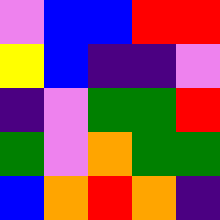[["violet", "blue", "blue", "red", "red"], ["yellow", "blue", "indigo", "indigo", "violet"], ["indigo", "violet", "green", "green", "red"], ["green", "violet", "orange", "green", "green"], ["blue", "orange", "red", "orange", "indigo"]]